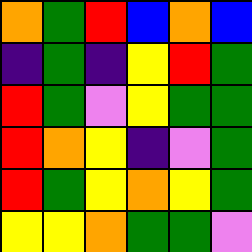[["orange", "green", "red", "blue", "orange", "blue"], ["indigo", "green", "indigo", "yellow", "red", "green"], ["red", "green", "violet", "yellow", "green", "green"], ["red", "orange", "yellow", "indigo", "violet", "green"], ["red", "green", "yellow", "orange", "yellow", "green"], ["yellow", "yellow", "orange", "green", "green", "violet"]]